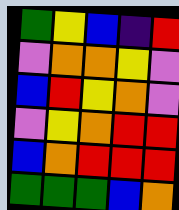[["green", "yellow", "blue", "indigo", "red"], ["violet", "orange", "orange", "yellow", "violet"], ["blue", "red", "yellow", "orange", "violet"], ["violet", "yellow", "orange", "red", "red"], ["blue", "orange", "red", "red", "red"], ["green", "green", "green", "blue", "orange"]]